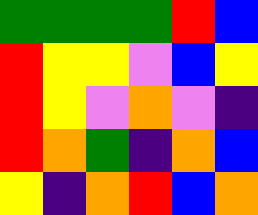[["green", "green", "green", "green", "red", "blue"], ["red", "yellow", "yellow", "violet", "blue", "yellow"], ["red", "yellow", "violet", "orange", "violet", "indigo"], ["red", "orange", "green", "indigo", "orange", "blue"], ["yellow", "indigo", "orange", "red", "blue", "orange"]]